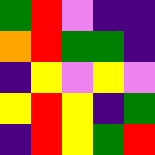[["green", "red", "violet", "indigo", "indigo"], ["orange", "red", "green", "green", "indigo"], ["indigo", "yellow", "violet", "yellow", "violet"], ["yellow", "red", "yellow", "indigo", "green"], ["indigo", "red", "yellow", "green", "red"]]